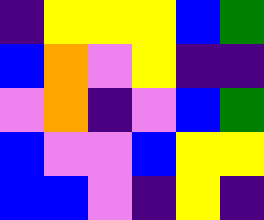[["indigo", "yellow", "yellow", "yellow", "blue", "green"], ["blue", "orange", "violet", "yellow", "indigo", "indigo"], ["violet", "orange", "indigo", "violet", "blue", "green"], ["blue", "violet", "violet", "blue", "yellow", "yellow"], ["blue", "blue", "violet", "indigo", "yellow", "indigo"]]